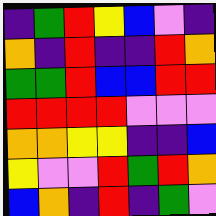[["indigo", "green", "red", "yellow", "blue", "violet", "indigo"], ["orange", "indigo", "red", "indigo", "indigo", "red", "orange"], ["green", "green", "red", "blue", "blue", "red", "red"], ["red", "red", "red", "red", "violet", "violet", "violet"], ["orange", "orange", "yellow", "yellow", "indigo", "indigo", "blue"], ["yellow", "violet", "violet", "red", "green", "red", "orange"], ["blue", "orange", "indigo", "red", "indigo", "green", "violet"]]